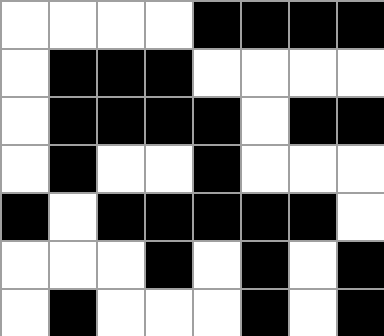[["white", "white", "white", "white", "black", "black", "black", "black"], ["white", "black", "black", "black", "white", "white", "white", "white"], ["white", "black", "black", "black", "black", "white", "black", "black"], ["white", "black", "white", "white", "black", "white", "white", "white"], ["black", "white", "black", "black", "black", "black", "black", "white"], ["white", "white", "white", "black", "white", "black", "white", "black"], ["white", "black", "white", "white", "white", "black", "white", "black"]]